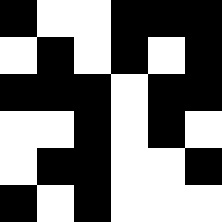[["black", "white", "white", "black", "black", "black"], ["white", "black", "white", "black", "white", "black"], ["black", "black", "black", "white", "black", "black"], ["white", "white", "black", "white", "black", "white"], ["white", "black", "black", "white", "white", "black"], ["black", "white", "black", "white", "white", "white"]]